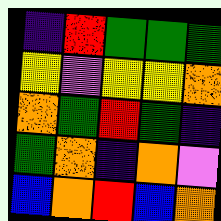[["indigo", "red", "green", "green", "green"], ["yellow", "violet", "yellow", "yellow", "orange"], ["orange", "green", "red", "green", "indigo"], ["green", "orange", "indigo", "orange", "violet"], ["blue", "orange", "red", "blue", "orange"]]